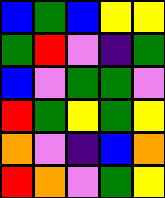[["blue", "green", "blue", "yellow", "yellow"], ["green", "red", "violet", "indigo", "green"], ["blue", "violet", "green", "green", "violet"], ["red", "green", "yellow", "green", "yellow"], ["orange", "violet", "indigo", "blue", "orange"], ["red", "orange", "violet", "green", "yellow"]]